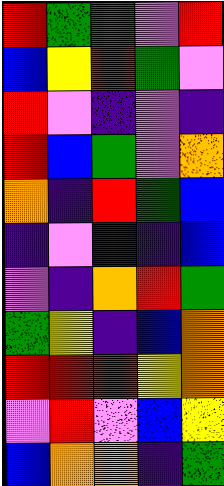[["red", "green", "green", "violet", "red"], ["blue", "yellow", "red", "green", "violet"], ["red", "violet", "indigo", "violet", "indigo"], ["red", "blue", "green", "violet", "orange"], ["orange", "indigo", "red", "green", "blue"], ["indigo", "violet", "indigo", "indigo", "blue"], ["violet", "indigo", "orange", "red", "green"], ["green", "yellow", "indigo", "blue", "orange"], ["red", "red", "red", "yellow", "orange"], ["violet", "red", "violet", "blue", "yellow"], ["blue", "orange", "orange", "indigo", "green"]]